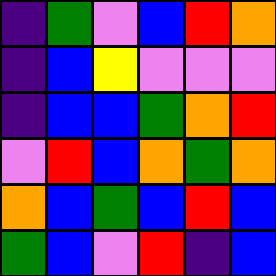[["indigo", "green", "violet", "blue", "red", "orange"], ["indigo", "blue", "yellow", "violet", "violet", "violet"], ["indigo", "blue", "blue", "green", "orange", "red"], ["violet", "red", "blue", "orange", "green", "orange"], ["orange", "blue", "green", "blue", "red", "blue"], ["green", "blue", "violet", "red", "indigo", "blue"]]